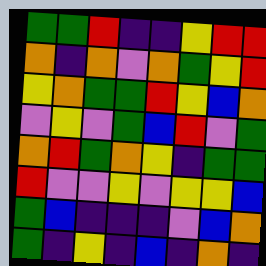[["green", "green", "red", "indigo", "indigo", "yellow", "red", "red"], ["orange", "indigo", "orange", "violet", "orange", "green", "yellow", "red"], ["yellow", "orange", "green", "green", "red", "yellow", "blue", "orange"], ["violet", "yellow", "violet", "green", "blue", "red", "violet", "green"], ["orange", "red", "green", "orange", "yellow", "indigo", "green", "green"], ["red", "violet", "violet", "yellow", "violet", "yellow", "yellow", "blue"], ["green", "blue", "indigo", "indigo", "indigo", "violet", "blue", "orange"], ["green", "indigo", "yellow", "indigo", "blue", "indigo", "orange", "indigo"]]